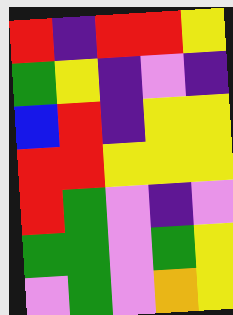[["red", "indigo", "red", "red", "yellow"], ["green", "yellow", "indigo", "violet", "indigo"], ["blue", "red", "indigo", "yellow", "yellow"], ["red", "red", "yellow", "yellow", "yellow"], ["red", "green", "violet", "indigo", "violet"], ["green", "green", "violet", "green", "yellow"], ["violet", "green", "violet", "orange", "yellow"]]